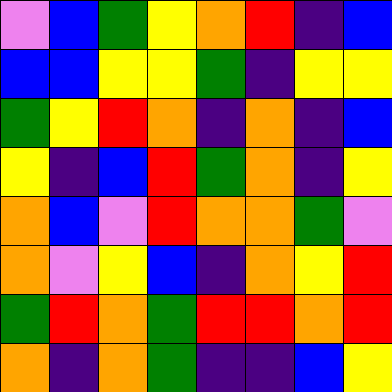[["violet", "blue", "green", "yellow", "orange", "red", "indigo", "blue"], ["blue", "blue", "yellow", "yellow", "green", "indigo", "yellow", "yellow"], ["green", "yellow", "red", "orange", "indigo", "orange", "indigo", "blue"], ["yellow", "indigo", "blue", "red", "green", "orange", "indigo", "yellow"], ["orange", "blue", "violet", "red", "orange", "orange", "green", "violet"], ["orange", "violet", "yellow", "blue", "indigo", "orange", "yellow", "red"], ["green", "red", "orange", "green", "red", "red", "orange", "red"], ["orange", "indigo", "orange", "green", "indigo", "indigo", "blue", "yellow"]]